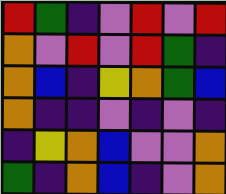[["red", "green", "indigo", "violet", "red", "violet", "red"], ["orange", "violet", "red", "violet", "red", "green", "indigo"], ["orange", "blue", "indigo", "yellow", "orange", "green", "blue"], ["orange", "indigo", "indigo", "violet", "indigo", "violet", "indigo"], ["indigo", "yellow", "orange", "blue", "violet", "violet", "orange"], ["green", "indigo", "orange", "blue", "indigo", "violet", "orange"]]